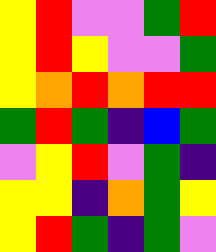[["yellow", "red", "violet", "violet", "green", "red"], ["yellow", "red", "yellow", "violet", "violet", "green"], ["yellow", "orange", "red", "orange", "red", "red"], ["green", "red", "green", "indigo", "blue", "green"], ["violet", "yellow", "red", "violet", "green", "indigo"], ["yellow", "yellow", "indigo", "orange", "green", "yellow"], ["yellow", "red", "green", "indigo", "green", "violet"]]